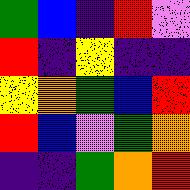[["green", "blue", "indigo", "red", "violet"], ["red", "indigo", "yellow", "indigo", "indigo"], ["yellow", "orange", "green", "blue", "red"], ["red", "blue", "violet", "green", "orange"], ["indigo", "indigo", "green", "orange", "red"]]